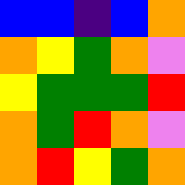[["blue", "blue", "indigo", "blue", "orange"], ["orange", "yellow", "green", "orange", "violet"], ["yellow", "green", "green", "green", "red"], ["orange", "green", "red", "orange", "violet"], ["orange", "red", "yellow", "green", "orange"]]